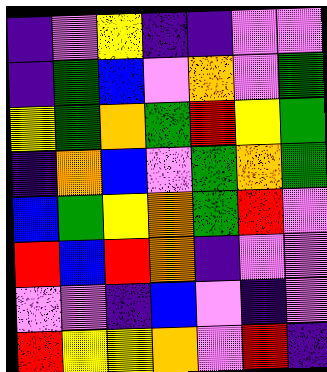[["indigo", "violet", "yellow", "indigo", "indigo", "violet", "violet"], ["indigo", "green", "blue", "violet", "orange", "violet", "green"], ["yellow", "green", "orange", "green", "red", "yellow", "green"], ["indigo", "orange", "blue", "violet", "green", "orange", "green"], ["blue", "green", "yellow", "orange", "green", "red", "violet"], ["red", "blue", "red", "orange", "indigo", "violet", "violet"], ["violet", "violet", "indigo", "blue", "violet", "indigo", "violet"], ["red", "yellow", "yellow", "orange", "violet", "red", "indigo"]]